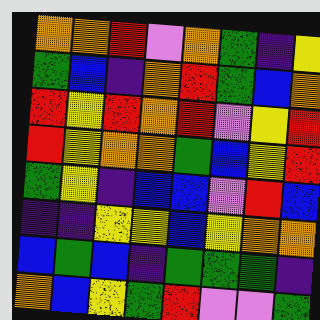[["orange", "orange", "red", "violet", "orange", "green", "indigo", "yellow"], ["green", "blue", "indigo", "orange", "red", "green", "blue", "orange"], ["red", "yellow", "red", "orange", "red", "violet", "yellow", "red"], ["red", "yellow", "orange", "orange", "green", "blue", "yellow", "red"], ["green", "yellow", "indigo", "blue", "blue", "violet", "red", "blue"], ["indigo", "indigo", "yellow", "yellow", "blue", "yellow", "orange", "orange"], ["blue", "green", "blue", "indigo", "green", "green", "green", "indigo"], ["orange", "blue", "yellow", "green", "red", "violet", "violet", "green"]]